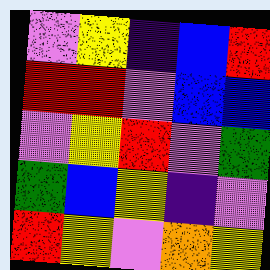[["violet", "yellow", "indigo", "blue", "red"], ["red", "red", "violet", "blue", "blue"], ["violet", "yellow", "red", "violet", "green"], ["green", "blue", "yellow", "indigo", "violet"], ["red", "yellow", "violet", "orange", "yellow"]]